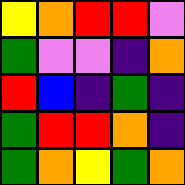[["yellow", "orange", "red", "red", "violet"], ["green", "violet", "violet", "indigo", "orange"], ["red", "blue", "indigo", "green", "indigo"], ["green", "red", "red", "orange", "indigo"], ["green", "orange", "yellow", "green", "orange"]]